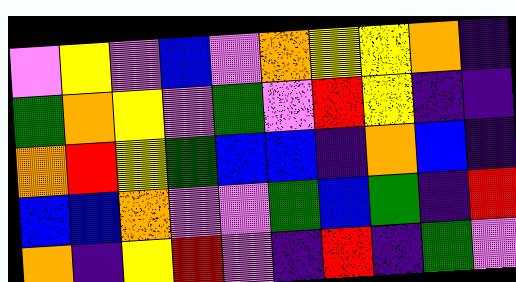[["violet", "yellow", "violet", "blue", "violet", "orange", "yellow", "yellow", "orange", "indigo"], ["green", "orange", "yellow", "violet", "green", "violet", "red", "yellow", "indigo", "indigo"], ["orange", "red", "yellow", "green", "blue", "blue", "indigo", "orange", "blue", "indigo"], ["blue", "blue", "orange", "violet", "violet", "green", "blue", "green", "indigo", "red"], ["orange", "indigo", "yellow", "red", "violet", "indigo", "red", "indigo", "green", "violet"]]